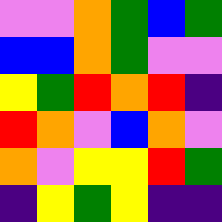[["violet", "violet", "orange", "green", "blue", "green"], ["blue", "blue", "orange", "green", "violet", "violet"], ["yellow", "green", "red", "orange", "red", "indigo"], ["red", "orange", "violet", "blue", "orange", "violet"], ["orange", "violet", "yellow", "yellow", "red", "green"], ["indigo", "yellow", "green", "yellow", "indigo", "indigo"]]